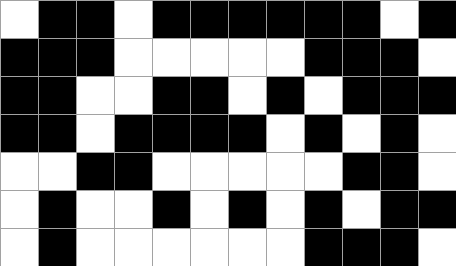[["white", "black", "black", "white", "black", "black", "black", "black", "black", "black", "white", "black"], ["black", "black", "black", "white", "white", "white", "white", "white", "black", "black", "black", "white"], ["black", "black", "white", "white", "black", "black", "white", "black", "white", "black", "black", "black"], ["black", "black", "white", "black", "black", "black", "black", "white", "black", "white", "black", "white"], ["white", "white", "black", "black", "white", "white", "white", "white", "white", "black", "black", "white"], ["white", "black", "white", "white", "black", "white", "black", "white", "black", "white", "black", "black"], ["white", "black", "white", "white", "white", "white", "white", "white", "black", "black", "black", "white"]]